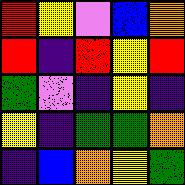[["red", "yellow", "violet", "blue", "orange"], ["red", "indigo", "red", "yellow", "red"], ["green", "violet", "indigo", "yellow", "indigo"], ["yellow", "indigo", "green", "green", "orange"], ["indigo", "blue", "orange", "yellow", "green"]]